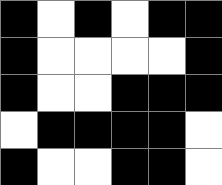[["black", "white", "black", "white", "black", "black"], ["black", "white", "white", "white", "white", "black"], ["black", "white", "white", "black", "black", "black"], ["white", "black", "black", "black", "black", "white"], ["black", "white", "white", "black", "black", "white"]]